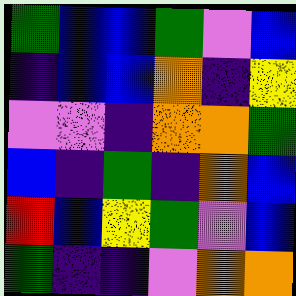[["green", "blue", "blue", "green", "violet", "blue"], ["indigo", "blue", "blue", "orange", "indigo", "yellow"], ["violet", "violet", "indigo", "orange", "orange", "green"], ["blue", "indigo", "green", "indigo", "orange", "blue"], ["red", "blue", "yellow", "green", "violet", "blue"], ["green", "indigo", "indigo", "violet", "orange", "orange"]]